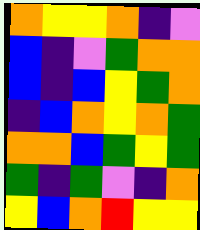[["orange", "yellow", "yellow", "orange", "indigo", "violet"], ["blue", "indigo", "violet", "green", "orange", "orange"], ["blue", "indigo", "blue", "yellow", "green", "orange"], ["indigo", "blue", "orange", "yellow", "orange", "green"], ["orange", "orange", "blue", "green", "yellow", "green"], ["green", "indigo", "green", "violet", "indigo", "orange"], ["yellow", "blue", "orange", "red", "yellow", "yellow"]]